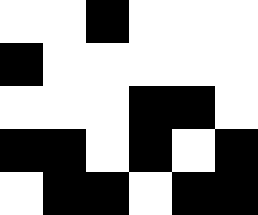[["white", "white", "black", "white", "white", "white"], ["black", "white", "white", "white", "white", "white"], ["white", "white", "white", "black", "black", "white"], ["black", "black", "white", "black", "white", "black"], ["white", "black", "black", "white", "black", "black"]]